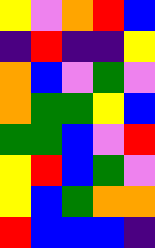[["yellow", "violet", "orange", "red", "blue"], ["indigo", "red", "indigo", "indigo", "yellow"], ["orange", "blue", "violet", "green", "violet"], ["orange", "green", "green", "yellow", "blue"], ["green", "green", "blue", "violet", "red"], ["yellow", "red", "blue", "green", "violet"], ["yellow", "blue", "green", "orange", "orange"], ["red", "blue", "blue", "blue", "indigo"]]